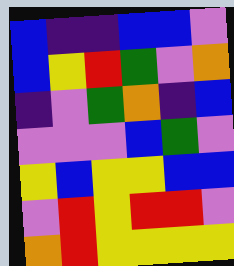[["blue", "indigo", "indigo", "blue", "blue", "violet"], ["blue", "yellow", "red", "green", "violet", "orange"], ["indigo", "violet", "green", "orange", "indigo", "blue"], ["violet", "violet", "violet", "blue", "green", "violet"], ["yellow", "blue", "yellow", "yellow", "blue", "blue"], ["violet", "red", "yellow", "red", "red", "violet"], ["orange", "red", "yellow", "yellow", "yellow", "yellow"]]